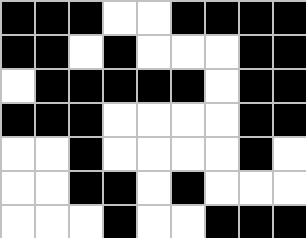[["black", "black", "black", "white", "white", "black", "black", "black", "black"], ["black", "black", "white", "black", "white", "white", "white", "black", "black"], ["white", "black", "black", "black", "black", "black", "white", "black", "black"], ["black", "black", "black", "white", "white", "white", "white", "black", "black"], ["white", "white", "black", "white", "white", "white", "white", "black", "white"], ["white", "white", "black", "black", "white", "black", "white", "white", "white"], ["white", "white", "white", "black", "white", "white", "black", "black", "black"]]